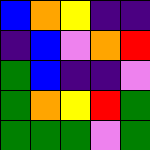[["blue", "orange", "yellow", "indigo", "indigo"], ["indigo", "blue", "violet", "orange", "red"], ["green", "blue", "indigo", "indigo", "violet"], ["green", "orange", "yellow", "red", "green"], ["green", "green", "green", "violet", "green"]]